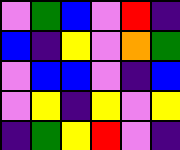[["violet", "green", "blue", "violet", "red", "indigo"], ["blue", "indigo", "yellow", "violet", "orange", "green"], ["violet", "blue", "blue", "violet", "indigo", "blue"], ["violet", "yellow", "indigo", "yellow", "violet", "yellow"], ["indigo", "green", "yellow", "red", "violet", "indigo"]]